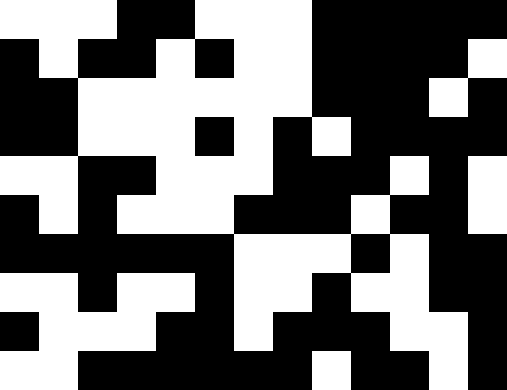[["white", "white", "white", "black", "black", "white", "white", "white", "black", "black", "black", "black", "black"], ["black", "white", "black", "black", "white", "black", "white", "white", "black", "black", "black", "black", "white"], ["black", "black", "white", "white", "white", "white", "white", "white", "black", "black", "black", "white", "black"], ["black", "black", "white", "white", "white", "black", "white", "black", "white", "black", "black", "black", "black"], ["white", "white", "black", "black", "white", "white", "white", "black", "black", "black", "white", "black", "white"], ["black", "white", "black", "white", "white", "white", "black", "black", "black", "white", "black", "black", "white"], ["black", "black", "black", "black", "black", "black", "white", "white", "white", "black", "white", "black", "black"], ["white", "white", "black", "white", "white", "black", "white", "white", "black", "white", "white", "black", "black"], ["black", "white", "white", "white", "black", "black", "white", "black", "black", "black", "white", "white", "black"], ["white", "white", "black", "black", "black", "black", "black", "black", "white", "black", "black", "white", "black"]]